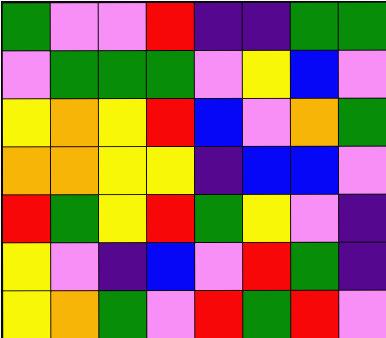[["green", "violet", "violet", "red", "indigo", "indigo", "green", "green"], ["violet", "green", "green", "green", "violet", "yellow", "blue", "violet"], ["yellow", "orange", "yellow", "red", "blue", "violet", "orange", "green"], ["orange", "orange", "yellow", "yellow", "indigo", "blue", "blue", "violet"], ["red", "green", "yellow", "red", "green", "yellow", "violet", "indigo"], ["yellow", "violet", "indigo", "blue", "violet", "red", "green", "indigo"], ["yellow", "orange", "green", "violet", "red", "green", "red", "violet"]]